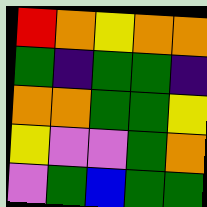[["red", "orange", "yellow", "orange", "orange"], ["green", "indigo", "green", "green", "indigo"], ["orange", "orange", "green", "green", "yellow"], ["yellow", "violet", "violet", "green", "orange"], ["violet", "green", "blue", "green", "green"]]